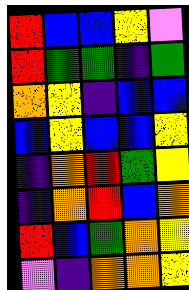[["red", "blue", "blue", "yellow", "violet"], ["red", "green", "green", "indigo", "green"], ["orange", "yellow", "indigo", "blue", "blue"], ["blue", "yellow", "blue", "blue", "yellow"], ["indigo", "orange", "red", "green", "yellow"], ["indigo", "orange", "red", "blue", "orange"], ["red", "blue", "green", "orange", "yellow"], ["violet", "indigo", "orange", "orange", "yellow"]]